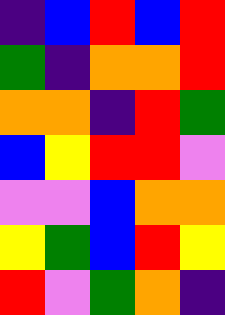[["indigo", "blue", "red", "blue", "red"], ["green", "indigo", "orange", "orange", "red"], ["orange", "orange", "indigo", "red", "green"], ["blue", "yellow", "red", "red", "violet"], ["violet", "violet", "blue", "orange", "orange"], ["yellow", "green", "blue", "red", "yellow"], ["red", "violet", "green", "orange", "indigo"]]